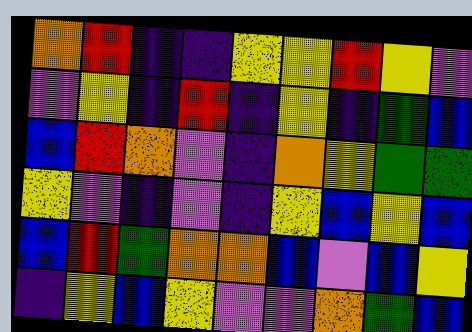[["orange", "red", "indigo", "indigo", "yellow", "yellow", "red", "yellow", "violet"], ["violet", "yellow", "indigo", "red", "indigo", "yellow", "indigo", "green", "blue"], ["blue", "red", "orange", "violet", "indigo", "orange", "yellow", "green", "green"], ["yellow", "violet", "indigo", "violet", "indigo", "yellow", "blue", "yellow", "blue"], ["blue", "red", "green", "orange", "orange", "blue", "violet", "blue", "yellow"], ["indigo", "yellow", "blue", "yellow", "violet", "violet", "orange", "green", "blue"]]